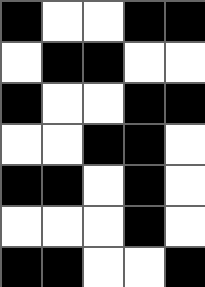[["black", "white", "white", "black", "black"], ["white", "black", "black", "white", "white"], ["black", "white", "white", "black", "black"], ["white", "white", "black", "black", "white"], ["black", "black", "white", "black", "white"], ["white", "white", "white", "black", "white"], ["black", "black", "white", "white", "black"]]